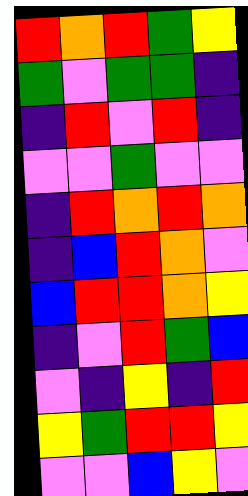[["red", "orange", "red", "green", "yellow"], ["green", "violet", "green", "green", "indigo"], ["indigo", "red", "violet", "red", "indigo"], ["violet", "violet", "green", "violet", "violet"], ["indigo", "red", "orange", "red", "orange"], ["indigo", "blue", "red", "orange", "violet"], ["blue", "red", "red", "orange", "yellow"], ["indigo", "violet", "red", "green", "blue"], ["violet", "indigo", "yellow", "indigo", "red"], ["yellow", "green", "red", "red", "yellow"], ["violet", "violet", "blue", "yellow", "violet"]]